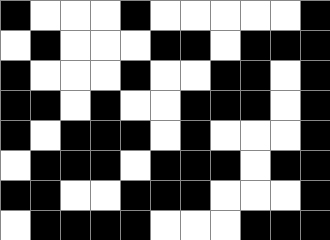[["black", "white", "white", "white", "black", "white", "white", "white", "white", "white", "black"], ["white", "black", "white", "white", "white", "black", "black", "white", "black", "black", "black"], ["black", "white", "white", "white", "black", "white", "white", "black", "black", "white", "black"], ["black", "black", "white", "black", "white", "white", "black", "black", "black", "white", "black"], ["black", "white", "black", "black", "black", "white", "black", "white", "white", "white", "black"], ["white", "black", "black", "black", "white", "black", "black", "black", "white", "black", "black"], ["black", "black", "white", "white", "black", "black", "black", "white", "white", "white", "black"], ["white", "black", "black", "black", "black", "white", "white", "white", "black", "black", "black"]]